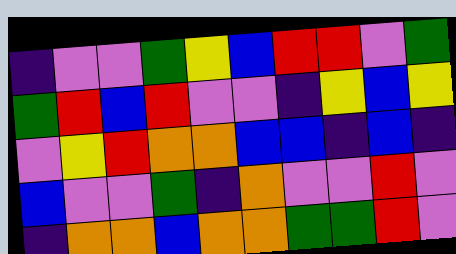[["indigo", "violet", "violet", "green", "yellow", "blue", "red", "red", "violet", "green"], ["green", "red", "blue", "red", "violet", "violet", "indigo", "yellow", "blue", "yellow"], ["violet", "yellow", "red", "orange", "orange", "blue", "blue", "indigo", "blue", "indigo"], ["blue", "violet", "violet", "green", "indigo", "orange", "violet", "violet", "red", "violet"], ["indigo", "orange", "orange", "blue", "orange", "orange", "green", "green", "red", "violet"]]